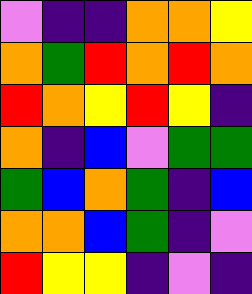[["violet", "indigo", "indigo", "orange", "orange", "yellow"], ["orange", "green", "red", "orange", "red", "orange"], ["red", "orange", "yellow", "red", "yellow", "indigo"], ["orange", "indigo", "blue", "violet", "green", "green"], ["green", "blue", "orange", "green", "indigo", "blue"], ["orange", "orange", "blue", "green", "indigo", "violet"], ["red", "yellow", "yellow", "indigo", "violet", "indigo"]]